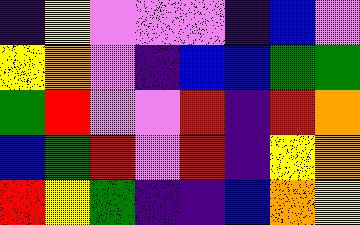[["indigo", "yellow", "violet", "violet", "violet", "indigo", "blue", "violet"], ["yellow", "orange", "violet", "indigo", "blue", "blue", "green", "green"], ["green", "red", "violet", "violet", "red", "indigo", "red", "orange"], ["blue", "green", "red", "violet", "red", "indigo", "yellow", "orange"], ["red", "yellow", "green", "indigo", "indigo", "blue", "orange", "yellow"]]